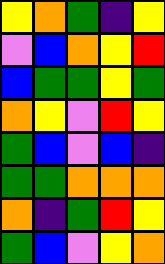[["yellow", "orange", "green", "indigo", "yellow"], ["violet", "blue", "orange", "yellow", "red"], ["blue", "green", "green", "yellow", "green"], ["orange", "yellow", "violet", "red", "yellow"], ["green", "blue", "violet", "blue", "indigo"], ["green", "green", "orange", "orange", "orange"], ["orange", "indigo", "green", "red", "yellow"], ["green", "blue", "violet", "yellow", "orange"]]